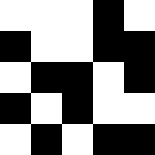[["white", "white", "white", "black", "white"], ["black", "white", "white", "black", "black"], ["white", "black", "black", "white", "black"], ["black", "white", "black", "white", "white"], ["white", "black", "white", "black", "black"]]